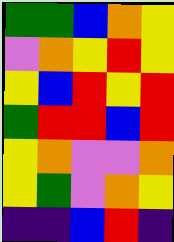[["green", "green", "blue", "orange", "yellow"], ["violet", "orange", "yellow", "red", "yellow"], ["yellow", "blue", "red", "yellow", "red"], ["green", "red", "red", "blue", "red"], ["yellow", "orange", "violet", "violet", "orange"], ["yellow", "green", "violet", "orange", "yellow"], ["indigo", "indigo", "blue", "red", "indigo"]]